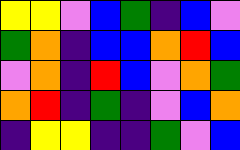[["yellow", "yellow", "violet", "blue", "green", "indigo", "blue", "violet"], ["green", "orange", "indigo", "blue", "blue", "orange", "red", "blue"], ["violet", "orange", "indigo", "red", "blue", "violet", "orange", "green"], ["orange", "red", "indigo", "green", "indigo", "violet", "blue", "orange"], ["indigo", "yellow", "yellow", "indigo", "indigo", "green", "violet", "blue"]]